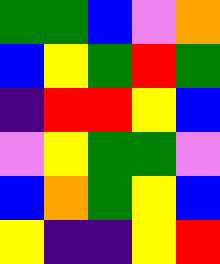[["green", "green", "blue", "violet", "orange"], ["blue", "yellow", "green", "red", "green"], ["indigo", "red", "red", "yellow", "blue"], ["violet", "yellow", "green", "green", "violet"], ["blue", "orange", "green", "yellow", "blue"], ["yellow", "indigo", "indigo", "yellow", "red"]]